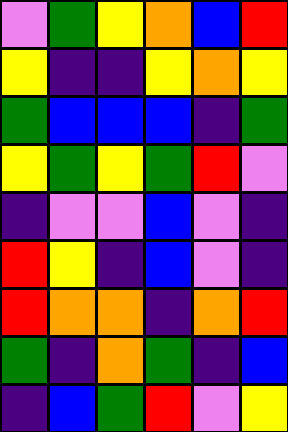[["violet", "green", "yellow", "orange", "blue", "red"], ["yellow", "indigo", "indigo", "yellow", "orange", "yellow"], ["green", "blue", "blue", "blue", "indigo", "green"], ["yellow", "green", "yellow", "green", "red", "violet"], ["indigo", "violet", "violet", "blue", "violet", "indigo"], ["red", "yellow", "indigo", "blue", "violet", "indigo"], ["red", "orange", "orange", "indigo", "orange", "red"], ["green", "indigo", "orange", "green", "indigo", "blue"], ["indigo", "blue", "green", "red", "violet", "yellow"]]